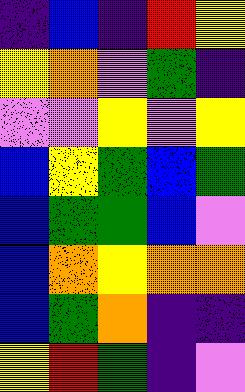[["indigo", "blue", "indigo", "red", "yellow"], ["yellow", "orange", "violet", "green", "indigo"], ["violet", "violet", "yellow", "violet", "yellow"], ["blue", "yellow", "green", "blue", "green"], ["blue", "green", "green", "blue", "violet"], ["blue", "orange", "yellow", "orange", "orange"], ["blue", "green", "orange", "indigo", "indigo"], ["yellow", "red", "green", "indigo", "violet"]]